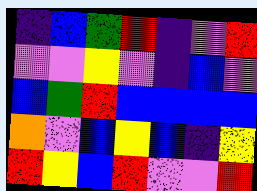[["indigo", "blue", "green", "red", "indigo", "violet", "red"], ["violet", "violet", "yellow", "violet", "indigo", "blue", "violet"], ["blue", "green", "red", "blue", "blue", "blue", "blue"], ["orange", "violet", "blue", "yellow", "blue", "indigo", "yellow"], ["red", "yellow", "blue", "red", "violet", "violet", "red"]]